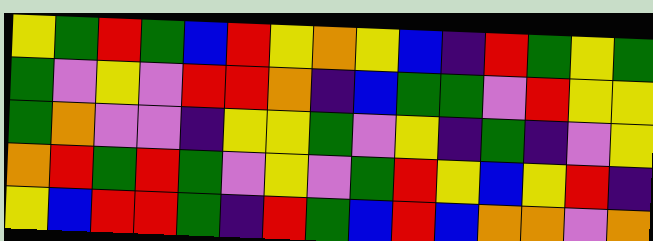[["yellow", "green", "red", "green", "blue", "red", "yellow", "orange", "yellow", "blue", "indigo", "red", "green", "yellow", "green"], ["green", "violet", "yellow", "violet", "red", "red", "orange", "indigo", "blue", "green", "green", "violet", "red", "yellow", "yellow"], ["green", "orange", "violet", "violet", "indigo", "yellow", "yellow", "green", "violet", "yellow", "indigo", "green", "indigo", "violet", "yellow"], ["orange", "red", "green", "red", "green", "violet", "yellow", "violet", "green", "red", "yellow", "blue", "yellow", "red", "indigo"], ["yellow", "blue", "red", "red", "green", "indigo", "red", "green", "blue", "red", "blue", "orange", "orange", "violet", "orange"]]